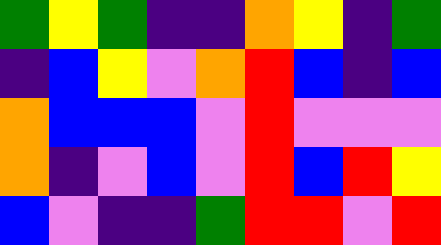[["green", "yellow", "green", "indigo", "indigo", "orange", "yellow", "indigo", "green"], ["indigo", "blue", "yellow", "violet", "orange", "red", "blue", "indigo", "blue"], ["orange", "blue", "blue", "blue", "violet", "red", "violet", "violet", "violet"], ["orange", "indigo", "violet", "blue", "violet", "red", "blue", "red", "yellow"], ["blue", "violet", "indigo", "indigo", "green", "red", "red", "violet", "red"]]